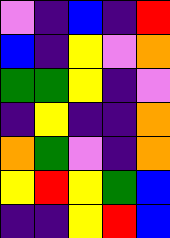[["violet", "indigo", "blue", "indigo", "red"], ["blue", "indigo", "yellow", "violet", "orange"], ["green", "green", "yellow", "indigo", "violet"], ["indigo", "yellow", "indigo", "indigo", "orange"], ["orange", "green", "violet", "indigo", "orange"], ["yellow", "red", "yellow", "green", "blue"], ["indigo", "indigo", "yellow", "red", "blue"]]